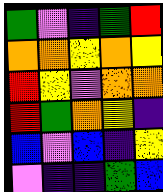[["green", "violet", "indigo", "green", "red"], ["orange", "orange", "yellow", "orange", "yellow"], ["red", "yellow", "violet", "orange", "orange"], ["red", "green", "orange", "yellow", "indigo"], ["blue", "violet", "blue", "indigo", "yellow"], ["violet", "indigo", "indigo", "green", "blue"]]